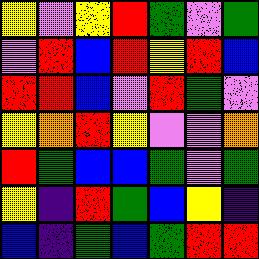[["yellow", "violet", "yellow", "red", "green", "violet", "green"], ["violet", "red", "blue", "red", "yellow", "red", "blue"], ["red", "red", "blue", "violet", "red", "green", "violet"], ["yellow", "orange", "red", "yellow", "violet", "violet", "orange"], ["red", "green", "blue", "blue", "green", "violet", "green"], ["yellow", "indigo", "red", "green", "blue", "yellow", "indigo"], ["blue", "indigo", "green", "blue", "green", "red", "red"]]